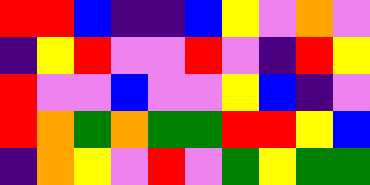[["red", "red", "blue", "indigo", "indigo", "blue", "yellow", "violet", "orange", "violet"], ["indigo", "yellow", "red", "violet", "violet", "red", "violet", "indigo", "red", "yellow"], ["red", "violet", "violet", "blue", "violet", "violet", "yellow", "blue", "indigo", "violet"], ["red", "orange", "green", "orange", "green", "green", "red", "red", "yellow", "blue"], ["indigo", "orange", "yellow", "violet", "red", "violet", "green", "yellow", "green", "green"]]